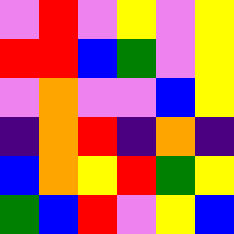[["violet", "red", "violet", "yellow", "violet", "yellow"], ["red", "red", "blue", "green", "violet", "yellow"], ["violet", "orange", "violet", "violet", "blue", "yellow"], ["indigo", "orange", "red", "indigo", "orange", "indigo"], ["blue", "orange", "yellow", "red", "green", "yellow"], ["green", "blue", "red", "violet", "yellow", "blue"]]